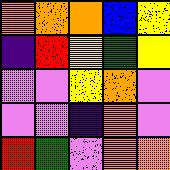[["orange", "orange", "orange", "blue", "yellow"], ["indigo", "red", "yellow", "green", "yellow"], ["violet", "violet", "yellow", "orange", "violet"], ["violet", "violet", "indigo", "orange", "violet"], ["red", "green", "violet", "orange", "orange"]]